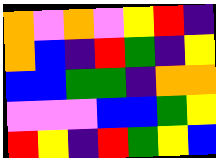[["orange", "violet", "orange", "violet", "yellow", "red", "indigo"], ["orange", "blue", "indigo", "red", "green", "indigo", "yellow"], ["blue", "blue", "green", "green", "indigo", "orange", "orange"], ["violet", "violet", "violet", "blue", "blue", "green", "yellow"], ["red", "yellow", "indigo", "red", "green", "yellow", "blue"]]